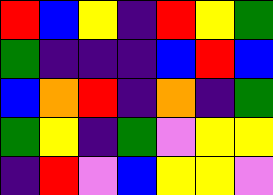[["red", "blue", "yellow", "indigo", "red", "yellow", "green"], ["green", "indigo", "indigo", "indigo", "blue", "red", "blue"], ["blue", "orange", "red", "indigo", "orange", "indigo", "green"], ["green", "yellow", "indigo", "green", "violet", "yellow", "yellow"], ["indigo", "red", "violet", "blue", "yellow", "yellow", "violet"]]